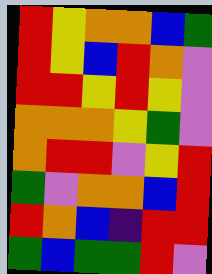[["red", "yellow", "orange", "orange", "blue", "green"], ["red", "yellow", "blue", "red", "orange", "violet"], ["red", "red", "yellow", "red", "yellow", "violet"], ["orange", "orange", "orange", "yellow", "green", "violet"], ["orange", "red", "red", "violet", "yellow", "red"], ["green", "violet", "orange", "orange", "blue", "red"], ["red", "orange", "blue", "indigo", "red", "red"], ["green", "blue", "green", "green", "red", "violet"]]